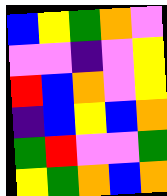[["blue", "yellow", "green", "orange", "violet"], ["violet", "violet", "indigo", "violet", "yellow"], ["red", "blue", "orange", "violet", "yellow"], ["indigo", "blue", "yellow", "blue", "orange"], ["green", "red", "violet", "violet", "green"], ["yellow", "green", "orange", "blue", "orange"]]